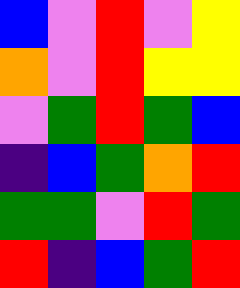[["blue", "violet", "red", "violet", "yellow"], ["orange", "violet", "red", "yellow", "yellow"], ["violet", "green", "red", "green", "blue"], ["indigo", "blue", "green", "orange", "red"], ["green", "green", "violet", "red", "green"], ["red", "indigo", "blue", "green", "red"]]